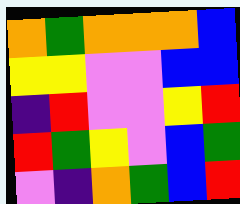[["orange", "green", "orange", "orange", "orange", "blue"], ["yellow", "yellow", "violet", "violet", "blue", "blue"], ["indigo", "red", "violet", "violet", "yellow", "red"], ["red", "green", "yellow", "violet", "blue", "green"], ["violet", "indigo", "orange", "green", "blue", "red"]]